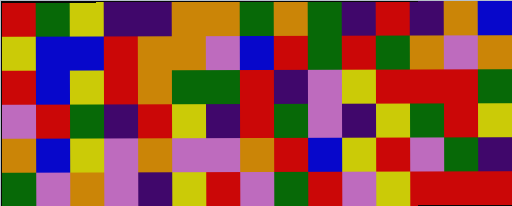[["red", "green", "yellow", "indigo", "indigo", "orange", "orange", "green", "orange", "green", "indigo", "red", "indigo", "orange", "blue"], ["yellow", "blue", "blue", "red", "orange", "orange", "violet", "blue", "red", "green", "red", "green", "orange", "violet", "orange"], ["red", "blue", "yellow", "red", "orange", "green", "green", "red", "indigo", "violet", "yellow", "red", "red", "red", "green"], ["violet", "red", "green", "indigo", "red", "yellow", "indigo", "red", "green", "violet", "indigo", "yellow", "green", "red", "yellow"], ["orange", "blue", "yellow", "violet", "orange", "violet", "violet", "orange", "red", "blue", "yellow", "red", "violet", "green", "indigo"], ["green", "violet", "orange", "violet", "indigo", "yellow", "red", "violet", "green", "red", "violet", "yellow", "red", "red", "red"]]